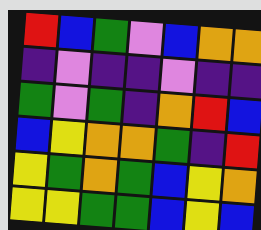[["red", "blue", "green", "violet", "blue", "orange", "orange"], ["indigo", "violet", "indigo", "indigo", "violet", "indigo", "indigo"], ["green", "violet", "green", "indigo", "orange", "red", "blue"], ["blue", "yellow", "orange", "orange", "green", "indigo", "red"], ["yellow", "green", "orange", "green", "blue", "yellow", "orange"], ["yellow", "yellow", "green", "green", "blue", "yellow", "blue"]]